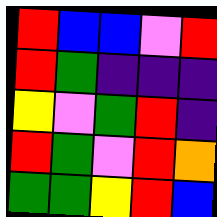[["red", "blue", "blue", "violet", "red"], ["red", "green", "indigo", "indigo", "indigo"], ["yellow", "violet", "green", "red", "indigo"], ["red", "green", "violet", "red", "orange"], ["green", "green", "yellow", "red", "blue"]]